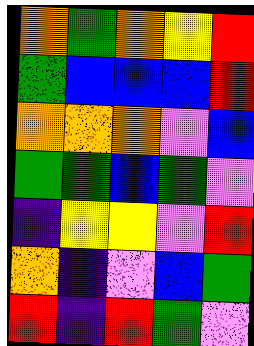[["orange", "green", "orange", "yellow", "red"], ["green", "blue", "blue", "blue", "red"], ["orange", "orange", "orange", "violet", "blue"], ["green", "green", "blue", "green", "violet"], ["indigo", "yellow", "yellow", "violet", "red"], ["orange", "indigo", "violet", "blue", "green"], ["red", "indigo", "red", "green", "violet"]]